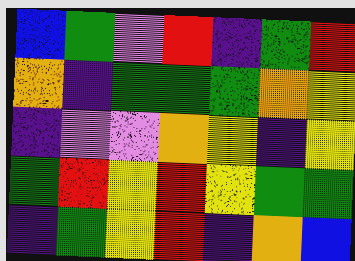[["blue", "green", "violet", "red", "indigo", "green", "red"], ["orange", "indigo", "green", "green", "green", "orange", "yellow"], ["indigo", "violet", "violet", "orange", "yellow", "indigo", "yellow"], ["green", "red", "yellow", "red", "yellow", "green", "green"], ["indigo", "green", "yellow", "red", "indigo", "orange", "blue"]]